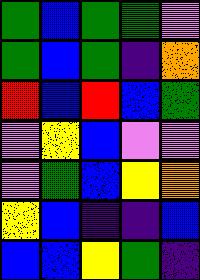[["green", "blue", "green", "green", "violet"], ["green", "blue", "green", "indigo", "orange"], ["red", "blue", "red", "blue", "green"], ["violet", "yellow", "blue", "violet", "violet"], ["violet", "green", "blue", "yellow", "orange"], ["yellow", "blue", "indigo", "indigo", "blue"], ["blue", "blue", "yellow", "green", "indigo"]]